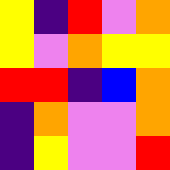[["yellow", "indigo", "red", "violet", "orange"], ["yellow", "violet", "orange", "yellow", "yellow"], ["red", "red", "indigo", "blue", "orange"], ["indigo", "orange", "violet", "violet", "orange"], ["indigo", "yellow", "violet", "violet", "red"]]